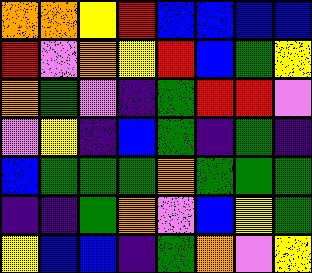[["orange", "orange", "yellow", "red", "blue", "blue", "blue", "blue"], ["red", "violet", "orange", "yellow", "red", "blue", "green", "yellow"], ["orange", "green", "violet", "indigo", "green", "red", "red", "violet"], ["violet", "yellow", "indigo", "blue", "green", "indigo", "green", "indigo"], ["blue", "green", "green", "green", "orange", "green", "green", "green"], ["indigo", "indigo", "green", "orange", "violet", "blue", "yellow", "green"], ["yellow", "blue", "blue", "indigo", "green", "orange", "violet", "yellow"]]